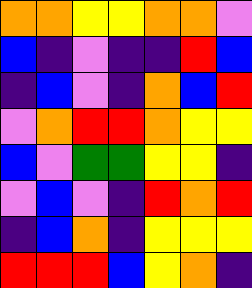[["orange", "orange", "yellow", "yellow", "orange", "orange", "violet"], ["blue", "indigo", "violet", "indigo", "indigo", "red", "blue"], ["indigo", "blue", "violet", "indigo", "orange", "blue", "red"], ["violet", "orange", "red", "red", "orange", "yellow", "yellow"], ["blue", "violet", "green", "green", "yellow", "yellow", "indigo"], ["violet", "blue", "violet", "indigo", "red", "orange", "red"], ["indigo", "blue", "orange", "indigo", "yellow", "yellow", "yellow"], ["red", "red", "red", "blue", "yellow", "orange", "indigo"]]